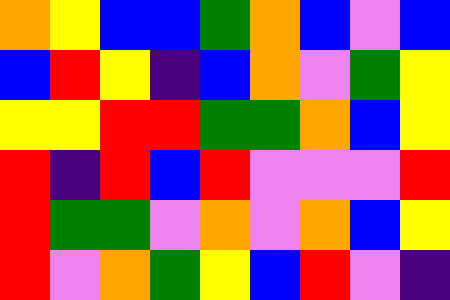[["orange", "yellow", "blue", "blue", "green", "orange", "blue", "violet", "blue"], ["blue", "red", "yellow", "indigo", "blue", "orange", "violet", "green", "yellow"], ["yellow", "yellow", "red", "red", "green", "green", "orange", "blue", "yellow"], ["red", "indigo", "red", "blue", "red", "violet", "violet", "violet", "red"], ["red", "green", "green", "violet", "orange", "violet", "orange", "blue", "yellow"], ["red", "violet", "orange", "green", "yellow", "blue", "red", "violet", "indigo"]]